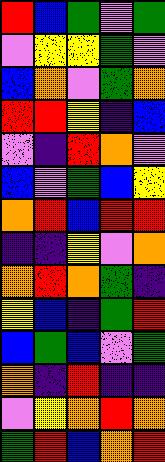[["red", "blue", "green", "violet", "green"], ["violet", "yellow", "yellow", "green", "violet"], ["blue", "orange", "violet", "green", "orange"], ["red", "red", "yellow", "indigo", "blue"], ["violet", "indigo", "red", "orange", "violet"], ["blue", "violet", "green", "blue", "yellow"], ["orange", "red", "blue", "red", "red"], ["indigo", "indigo", "yellow", "violet", "orange"], ["orange", "red", "orange", "green", "indigo"], ["yellow", "blue", "indigo", "green", "red"], ["blue", "green", "blue", "violet", "green"], ["orange", "indigo", "red", "indigo", "indigo"], ["violet", "yellow", "orange", "red", "orange"], ["green", "red", "blue", "orange", "red"]]